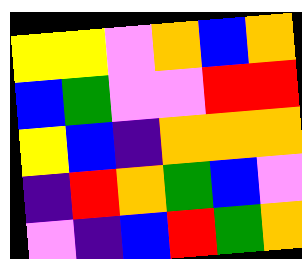[["yellow", "yellow", "violet", "orange", "blue", "orange"], ["blue", "green", "violet", "violet", "red", "red"], ["yellow", "blue", "indigo", "orange", "orange", "orange"], ["indigo", "red", "orange", "green", "blue", "violet"], ["violet", "indigo", "blue", "red", "green", "orange"]]